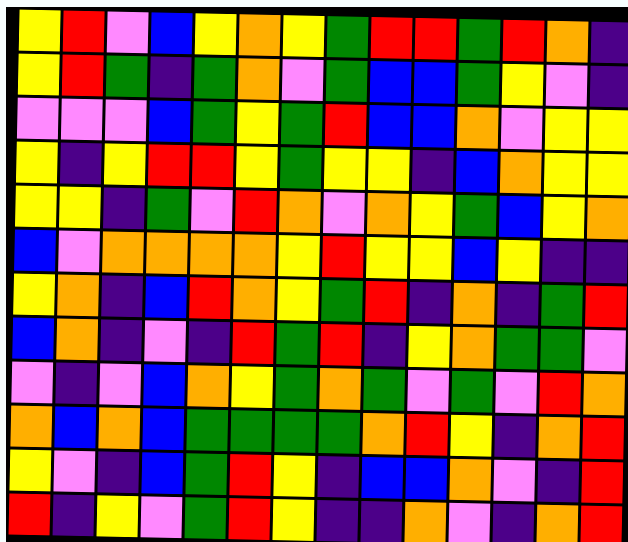[["yellow", "red", "violet", "blue", "yellow", "orange", "yellow", "green", "red", "red", "green", "red", "orange", "indigo"], ["yellow", "red", "green", "indigo", "green", "orange", "violet", "green", "blue", "blue", "green", "yellow", "violet", "indigo"], ["violet", "violet", "violet", "blue", "green", "yellow", "green", "red", "blue", "blue", "orange", "violet", "yellow", "yellow"], ["yellow", "indigo", "yellow", "red", "red", "yellow", "green", "yellow", "yellow", "indigo", "blue", "orange", "yellow", "yellow"], ["yellow", "yellow", "indigo", "green", "violet", "red", "orange", "violet", "orange", "yellow", "green", "blue", "yellow", "orange"], ["blue", "violet", "orange", "orange", "orange", "orange", "yellow", "red", "yellow", "yellow", "blue", "yellow", "indigo", "indigo"], ["yellow", "orange", "indigo", "blue", "red", "orange", "yellow", "green", "red", "indigo", "orange", "indigo", "green", "red"], ["blue", "orange", "indigo", "violet", "indigo", "red", "green", "red", "indigo", "yellow", "orange", "green", "green", "violet"], ["violet", "indigo", "violet", "blue", "orange", "yellow", "green", "orange", "green", "violet", "green", "violet", "red", "orange"], ["orange", "blue", "orange", "blue", "green", "green", "green", "green", "orange", "red", "yellow", "indigo", "orange", "red"], ["yellow", "violet", "indigo", "blue", "green", "red", "yellow", "indigo", "blue", "blue", "orange", "violet", "indigo", "red"], ["red", "indigo", "yellow", "violet", "green", "red", "yellow", "indigo", "indigo", "orange", "violet", "indigo", "orange", "red"]]